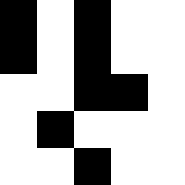[["black", "white", "black", "white", "white"], ["black", "white", "black", "white", "white"], ["white", "white", "black", "black", "white"], ["white", "black", "white", "white", "white"], ["white", "white", "black", "white", "white"]]